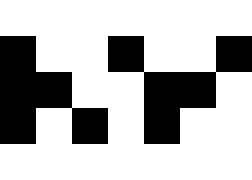[["white", "white", "white", "white", "white", "white", "white"], ["black", "white", "white", "black", "white", "white", "black"], ["black", "black", "white", "white", "black", "black", "white"], ["black", "white", "black", "white", "black", "white", "white"], ["white", "white", "white", "white", "white", "white", "white"]]